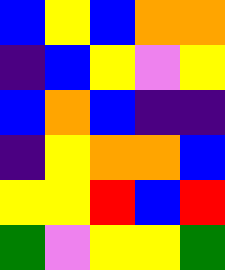[["blue", "yellow", "blue", "orange", "orange"], ["indigo", "blue", "yellow", "violet", "yellow"], ["blue", "orange", "blue", "indigo", "indigo"], ["indigo", "yellow", "orange", "orange", "blue"], ["yellow", "yellow", "red", "blue", "red"], ["green", "violet", "yellow", "yellow", "green"]]